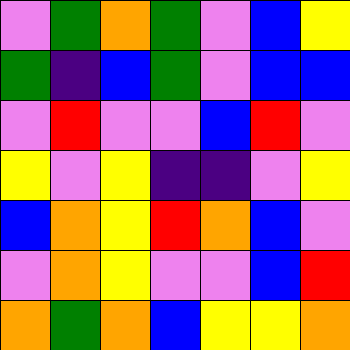[["violet", "green", "orange", "green", "violet", "blue", "yellow"], ["green", "indigo", "blue", "green", "violet", "blue", "blue"], ["violet", "red", "violet", "violet", "blue", "red", "violet"], ["yellow", "violet", "yellow", "indigo", "indigo", "violet", "yellow"], ["blue", "orange", "yellow", "red", "orange", "blue", "violet"], ["violet", "orange", "yellow", "violet", "violet", "blue", "red"], ["orange", "green", "orange", "blue", "yellow", "yellow", "orange"]]